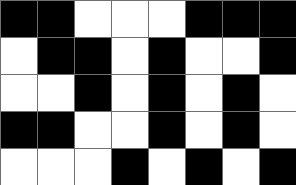[["black", "black", "white", "white", "white", "black", "black", "black"], ["white", "black", "black", "white", "black", "white", "white", "black"], ["white", "white", "black", "white", "black", "white", "black", "white"], ["black", "black", "white", "white", "black", "white", "black", "white"], ["white", "white", "white", "black", "white", "black", "white", "black"]]